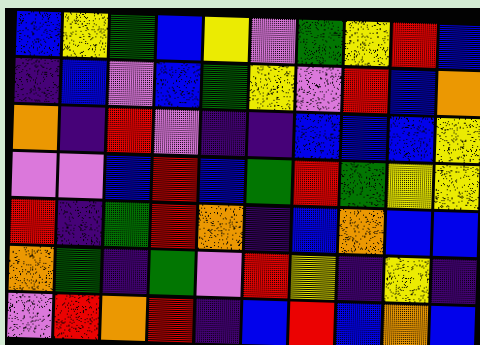[["blue", "yellow", "green", "blue", "yellow", "violet", "green", "yellow", "red", "blue"], ["indigo", "blue", "violet", "blue", "green", "yellow", "violet", "red", "blue", "orange"], ["orange", "indigo", "red", "violet", "indigo", "indigo", "blue", "blue", "blue", "yellow"], ["violet", "violet", "blue", "red", "blue", "green", "red", "green", "yellow", "yellow"], ["red", "indigo", "green", "red", "orange", "indigo", "blue", "orange", "blue", "blue"], ["orange", "green", "indigo", "green", "violet", "red", "yellow", "indigo", "yellow", "indigo"], ["violet", "red", "orange", "red", "indigo", "blue", "red", "blue", "orange", "blue"]]